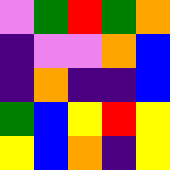[["violet", "green", "red", "green", "orange"], ["indigo", "violet", "violet", "orange", "blue"], ["indigo", "orange", "indigo", "indigo", "blue"], ["green", "blue", "yellow", "red", "yellow"], ["yellow", "blue", "orange", "indigo", "yellow"]]